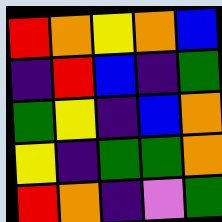[["red", "orange", "yellow", "orange", "blue"], ["indigo", "red", "blue", "indigo", "green"], ["green", "yellow", "indigo", "blue", "orange"], ["yellow", "indigo", "green", "green", "orange"], ["red", "orange", "indigo", "violet", "green"]]